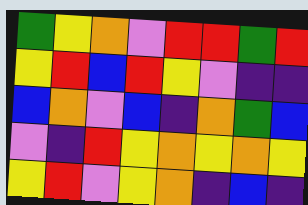[["green", "yellow", "orange", "violet", "red", "red", "green", "red"], ["yellow", "red", "blue", "red", "yellow", "violet", "indigo", "indigo"], ["blue", "orange", "violet", "blue", "indigo", "orange", "green", "blue"], ["violet", "indigo", "red", "yellow", "orange", "yellow", "orange", "yellow"], ["yellow", "red", "violet", "yellow", "orange", "indigo", "blue", "indigo"]]